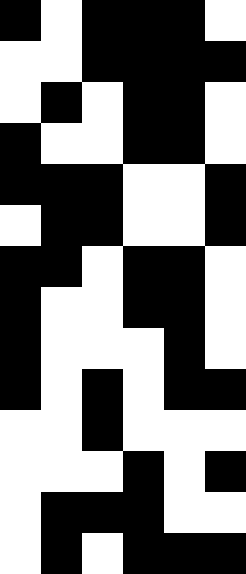[["black", "white", "black", "black", "black", "white"], ["white", "white", "black", "black", "black", "black"], ["white", "black", "white", "black", "black", "white"], ["black", "white", "white", "black", "black", "white"], ["black", "black", "black", "white", "white", "black"], ["white", "black", "black", "white", "white", "black"], ["black", "black", "white", "black", "black", "white"], ["black", "white", "white", "black", "black", "white"], ["black", "white", "white", "white", "black", "white"], ["black", "white", "black", "white", "black", "black"], ["white", "white", "black", "white", "white", "white"], ["white", "white", "white", "black", "white", "black"], ["white", "black", "black", "black", "white", "white"], ["white", "black", "white", "black", "black", "black"]]